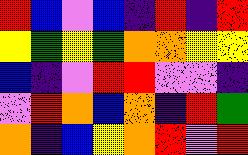[["red", "blue", "violet", "blue", "indigo", "red", "indigo", "red"], ["yellow", "green", "yellow", "green", "orange", "orange", "yellow", "yellow"], ["blue", "indigo", "violet", "red", "red", "violet", "violet", "indigo"], ["violet", "red", "orange", "blue", "orange", "indigo", "red", "green"], ["orange", "indigo", "blue", "yellow", "orange", "red", "violet", "red"]]